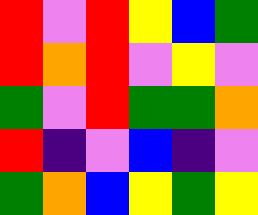[["red", "violet", "red", "yellow", "blue", "green"], ["red", "orange", "red", "violet", "yellow", "violet"], ["green", "violet", "red", "green", "green", "orange"], ["red", "indigo", "violet", "blue", "indigo", "violet"], ["green", "orange", "blue", "yellow", "green", "yellow"]]